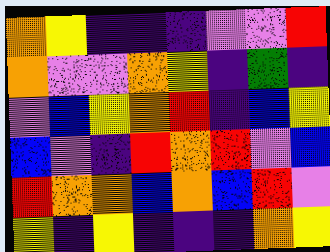[["orange", "yellow", "indigo", "indigo", "indigo", "violet", "violet", "red"], ["orange", "violet", "violet", "orange", "yellow", "indigo", "green", "indigo"], ["violet", "blue", "yellow", "orange", "red", "indigo", "blue", "yellow"], ["blue", "violet", "indigo", "red", "orange", "red", "violet", "blue"], ["red", "orange", "orange", "blue", "orange", "blue", "red", "violet"], ["yellow", "indigo", "yellow", "indigo", "indigo", "indigo", "orange", "yellow"]]